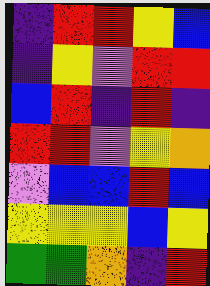[["indigo", "red", "red", "yellow", "blue"], ["indigo", "yellow", "violet", "red", "red"], ["blue", "red", "indigo", "red", "indigo"], ["red", "red", "violet", "yellow", "orange"], ["violet", "blue", "blue", "red", "blue"], ["yellow", "yellow", "yellow", "blue", "yellow"], ["green", "green", "orange", "indigo", "red"]]